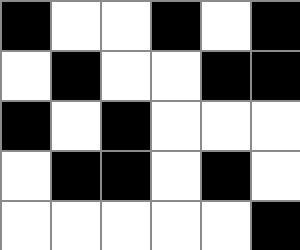[["black", "white", "white", "black", "white", "black"], ["white", "black", "white", "white", "black", "black"], ["black", "white", "black", "white", "white", "white"], ["white", "black", "black", "white", "black", "white"], ["white", "white", "white", "white", "white", "black"]]